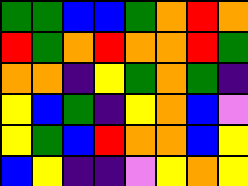[["green", "green", "blue", "blue", "green", "orange", "red", "orange"], ["red", "green", "orange", "red", "orange", "orange", "red", "green"], ["orange", "orange", "indigo", "yellow", "green", "orange", "green", "indigo"], ["yellow", "blue", "green", "indigo", "yellow", "orange", "blue", "violet"], ["yellow", "green", "blue", "red", "orange", "orange", "blue", "yellow"], ["blue", "yellow", "indigo", "indigo", "violet", "yellow", "orange", "yellow"]]